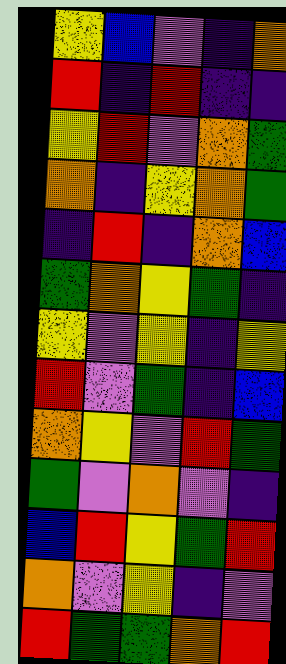[["yellow", "blue", "violet", "indigo", "orange"], ["red", "indigo", "red", "indigo", "indigo"], ["yellow", "red", "violet", "orange", "green"], ["orange", "indigo", "yellow", "orange", "green"], ["indigo", "red", "indigo", "orange", "blue"], ["green", "orange", "yellow", "green", "indigo"], ["yellow", "violet", "yellow", "indigo", "yellow"], ["red", "violet", "green", "indigo", "blue"], ["orange", "yellow", "violet", "red", "green"], ["green", "violet", "orange", "violet", "indigo"], ["blue", "red", "yellow", "green", "red"], ["orange", "violet", "yellow", "indigo", "violet"], ["red", "green", "green", "orange", "red"]]